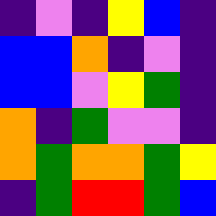[["indigo", "violet", "indigo", "yellow", "blue", "indigo"], ["blue", "blue", "orange", "indigo", "violet", "indigo"], ["blue", "blue", "violet", "yellow", "green", "indigo"], ["orange", "indigo", "green", "violet", "violet", "indigo"], ["orange", "green", "orange", "orange", "green", "yellow"], ["indigo", "green", "red", "red", "green", "blue"]]